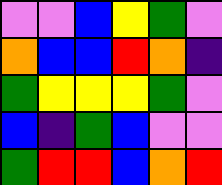[["violet", "violet", "blue", "yellow", "green", "violet"], ["orange", "blue", "blue", "red", "orange", "indigo"], ["green", "yellow", "yellow", "yellow", "green", "violet"], ["blue", "indigo", "green", "blue", "violet", "violet"], ["green", "red", "red", "blue", "orange", "red"]]